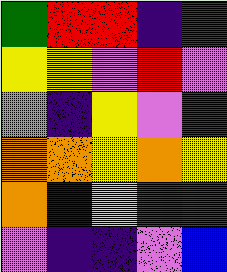[["green", "red", "red", "indigo", "green"], ["yellow", "yellow", "violet", "red", "violet"], ["orange", "indigo", "yellow", "violet", "green"], ["orange", "orange", "yellow", "orange", "yellow"], ["orange", "indigo", "yellow", "green", "red"], ["violet", "indigo", "indigo", "violet", "blue"]]